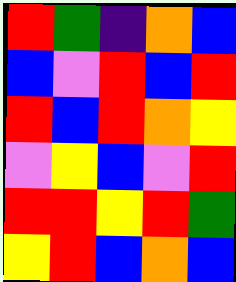[["red", "green", "indigo", "orange", "blue"], ["blue", "violet", "red", "blue", "red"], ["red", "blue", "red", "orange", "yellow"], ["violet", "yellow", "blue", "violet", "red"], ["red", "red", "yellow", "red", "green"], ["yellow", "red", "blue", "orange", "blue"]]